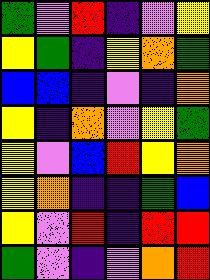[["green", "violet", "red", "indigo", "violet", "yellow"], ["yellow", "green", "indigo", "yellow", "orange", "green"], ["blue", "blue", "indigo", "violet", "indigo", "orange"], ["yellow", "indigo", "orange", "violet", "yellow", "green"], ["yellow", "violet", "blue", "red", "yellow", "orange"], ["yellow", "orange", "indigo", "indigo", "green", "blue"], ["yellow", "violet", "red", "indigo", "red", "red"], ["green", "violet", "indigo", "violet", "orange", "red"]]